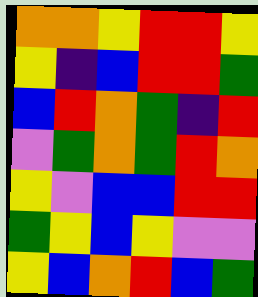[["orange", "orange", "yellow", "red", "red", "yellow"], ["yellow", "indigo", "blue", "red", "red", "green"], ["blue", "red", "orange", "green", "indigo", "red"], ["violet", "green", "orange", "green", "red", "orange"], ["yellow", "violet", "blue", "blue", "red", "red"], ["green", "yellow", "blue", "yellow", "violet", "violet"], ["yellow", "blue", "orange", "red", "blue", "green"]]